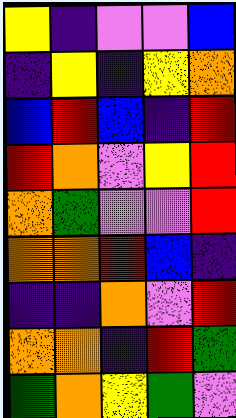[["yellow", "indigo", "violet", "violet", "blue"], ["indigo", "yellow", "indigo", "yellow", "orange"], ["blue", "red", "blue", "indigo", "red"], ["red", "orange", "violet", "yellow", "red"], ["orange", "green", "violet", "violet", "red"], ["orange", "orange", "red", "blue", "indigo"], ["indigo", "indigo", "orange", "violet", "red"], ["orange", "orange", "indigo", "red", "green"], ["green", "orange", "yellow", "green", "violet"]]